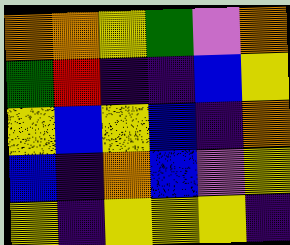[["orange", "orange", "yellow", "green", "violet", "orange"], ["green", "red", "indigo", "indigo", "blue", "yellow"], ["yellow", "blue", "yellow", "blue", "indigo", "orange"], ["blue", "indigo", "orange", "blue", "violet", "yellow"], ["yellow", "indigo", "yellow", "yellow", "yellow", "indigo"]]